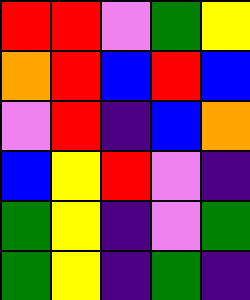[["red", "red", "violet", "green", "yellow"], ["orange", "red", "blue", "red", "blue"], ["violet", "red", "indigo", "blue", "orange"], ["blue", "yellow", "red", "violet", "indigo"], ["green", "yellow", "indigo", "violet", "green"], ["green", "yellow", "indigo", "green", "indigo"]]